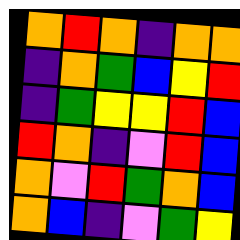[["orange", "red", "orange", "indigo", "orange", "orange"], ["indigo", "orange", "green", "blue", "yellow", "red"], ["indigo", "green", "yellow", "yellow", "red", "blue"], ["red", "orange", "indigo", "violet", "red", "blue"], ["orange", "violet", "red", "green", "orange", "blue"], ["orange", "blue", "indigo", "violet", "green", "yellow"]]